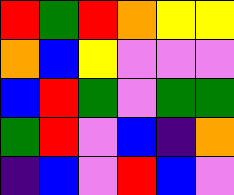[["red", "green", "red", "orange", "yellow", "yellow"], ["orange", "blue", "yellow", "violet", "violet", "violet"], ["blue", "red", "green", "violet", "green", "green"], ["green", "red", "violet", "blue", "indigo", "orange"], ["indigo", "blue", "violet", "red", "blue", "violet"]]